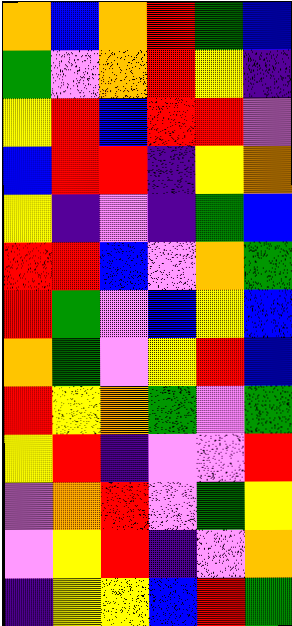[["orange", "blue", "orange", "red", "green", "blue"], ["green", "violet", "orange", "red", "yellow", "indigo"], ["yellow", "red", "blue", "red", "red", "violet"], ["blue", "red", "red", "indigo", "yellow", "orange"], ["yellow", "indigo", "violet", "indigo", "green", "blue"], ["red", "red", "blue", "violet", "orange", "green"], ["red", "green", "violet", "blue", "yellow", "blue"], ["orange", "green", "violet", "yellow", "red", "blue"], ["red", "yellow", "orange", "green", "violet", "green"], ["yellow", "red", "indigo", "violet", "violet", "red"], ["violet", "orange", "red", "violet", "green", "yellow"], ["violet", "yellow", "red", "indigo", "violet", "orange"], ["indigo", "yellow", "yellow", "blue", "red", "green"]]